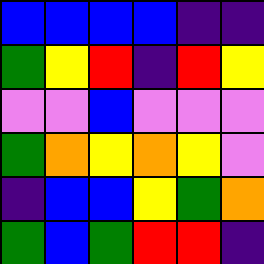[["blue", "blue", "blue", "blue", "indigo", "indigo"], ["green", "yellow", "red", "indigo", "red", "yellow"], ["violet", "violet", "blue", "violet", "violet", "violet"], ["green", "orange", "yellow", "orange", "yellow", "violet"], ["indigo", "blue", "blue", "yellow", "green", "orange"], ["green", "blue", "green", "red", "red", "indigo"]]